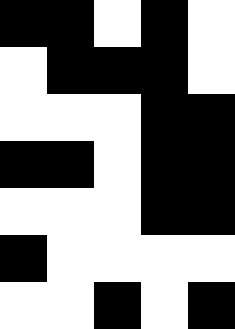[["black", "black", "white", "black", "white"], ["white", "black", "black", "black", "white"], ["white", "white", "white", "black", "black"], ["black", "black", "white", "black", "black"], ["white", "white", "white", "black", "black"], ["black", "white", "white", "white", "white"], ["white", "white", "black", "white", "black"]]